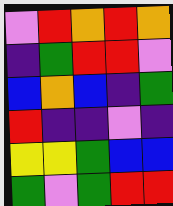[["violet", "red", "orange", "red", "orange"], ["indigo", "green", "red", "red", "violet"], ["blue", "orange", "blue", "indigo", "green"], ["red", "indigo", "indigo", "violet", "indigo"], ["yellow", "yellow", "green", "blue", "blue"], ["green", "violet", "green", "red", "red"]]